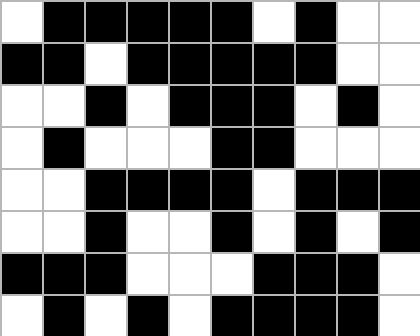[["white", "black", "black", "black", "black", "black", "white", "black", "white", "white"], ["black", "black", "white", "black", "black", "black", "black", "black", "white", "white"], ["white", "white", "black", "white", "black", "black", "black", "white", "black", "white"], ["white", "black", "white", "white", "white", "black", "black", "white", "white", "white"], ["white", "white", "black", "black", "black", "black", "white", "black", "black", "black"], ["white", "white", "black", "white", "white", "black", "white", "black", "white", "black"], ["black", "black", "black", "white", "white", "white", "black", "black", "black", "white"], ["white", "black", "white", "black", "white", "black", "black", "black", "black", "white"]]